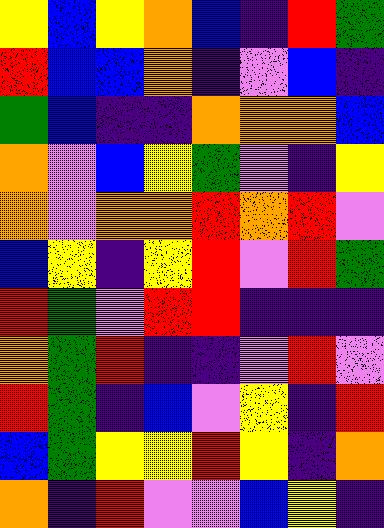[["yellow", "blue", "yellow", "orange", "blue", "indigo", "red", "green"], ["red", "blue", "blue", "orange", "indigo", "violet", "blue", "indigo"], ["green", "blue", "indigo", "indigo", "orange", "orange", "orange", "blue"], ["orange", "violet", "blue", "yellow", "green", "violet", "indigo", "yellow"], ["orange", "violet", "orange", "orange", "red", "orange", "red", "violet"], ["blue", "yellow", "indigo", "yellow", "red", "violet", "red", "green"], ["red", "green", "violet", "red", "red", "indigo", "indigo", "indigo"], ["orange", "green", "red", "indigo", "indigo", "violet", "red", "violet"], ["red", "green", "indigo", "blue", "violet", "yellow", "indigo", "red"], ["blue", "green", "yellow", "yellow", "red", "yellow", "indigo", "orange"], ["orange", "indigo", "red", "violet", "violet", "blue", "yellow", "indigo"]]